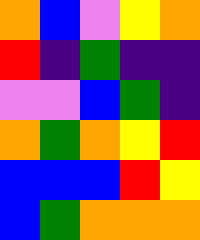[["orange", "blue", "violet", "yellow", "orange"], ["red", "indigo", "green", "indigo", "indigo"], ["violet", "violet", "blue", "green", "indigo"], ["orange", "green", "orange", "yellow", "red"], ["blue", "blue", "blue", "red", "yellow"], ["blue", "green", "orange", "orange", "orange"]]